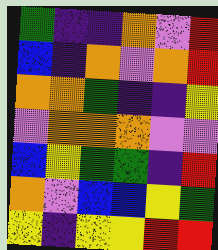[["green", "indigo", "indigo", "orange", "violet", "red"], ["blue", "indigo", "orange", "violet", "orange", "red"], ["orange", "orange", "green", "indigo", "indigo", "yellow"], ["violet", "orange", "orange", "orange", "violet", "violet"], ["blue", "yellow", "green", "green", "indigo", "red"], ["orange", "violet", "blue", "blue", "yellow", "green"], ["yellow", "indigo", "yellow", "yellow", "red", "red"]]